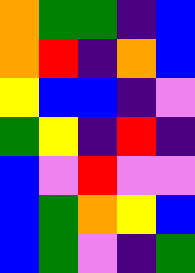[["orange", "green", "green", "indigo", "blue"], ["orange", "red", "indigo", "orange", "blue"], ["yellow", "blue", "blue", "indigo", "violet"], ["green", "yellow", "indigo", "red", "indigo"], ["blue", "violet", "red", "violet", "violet"], ["blue", "green", "orange", "yellow", "blue"], ["blue", "green", "violet", "indigo", "green"]]